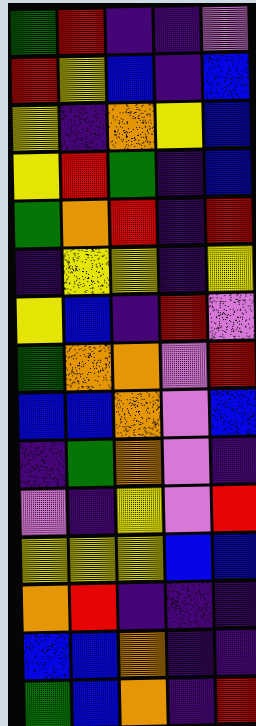[["green", "red", "indigo", "indigo", "violet"], ["red", "yellow", "blue", "indigo", "blue"], ["yellow", "indigo", "orange", "yellow", "blue"], ["yellow", "red", "green", "indigo", "blue"], ["green", "orange", "red", "indigo", "red"], ["indigo", "yellow", "yellow", "indigo", "yellow"], ["yellow", "blue", "indigo", "red", "violet"], ["green", "orange", "orange", "violet", "red"], ["blue", "blue", "orange", "violet", "blue"], ["indigo", "green", "orange", "violet", "indigo"], ["violet", "indigo", "yellow", "violet", "red"], ["yellow", "yellow", "yellow", "blue", "blue"], ["orange", "red", "indigo", "indigo", "indigo"], ["blue", "blue", "orange", "indigo", "indigo"], ["green", "blue", "orange", "indigo", "red"]]